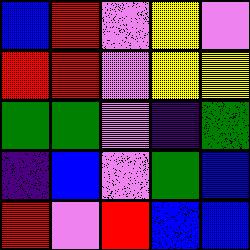[["blue", "red", "violet", "yellow", "violet"], ["red", "red", "violet", "yellow", "yellow"], ["green", "green", "violet", "indigo", "green"], ["indigo", "blue", "violet", "green", "blue"], ["red", "violet", "red", "blue", "blue"]]